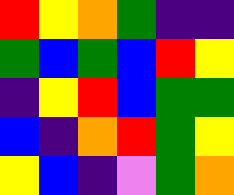[["red", "yellow", "orange", "green", "indigo", "indigo"], ["green", "blue", "green", "blue", "red", "yellow"], ["indigo", "yellow", "red", "blue", "green", "green"], ["blue", "indigo", "orange", "red", "green", "yellow"], ["yellow", "blue", "indigo", "violet", "green", "orange"]]